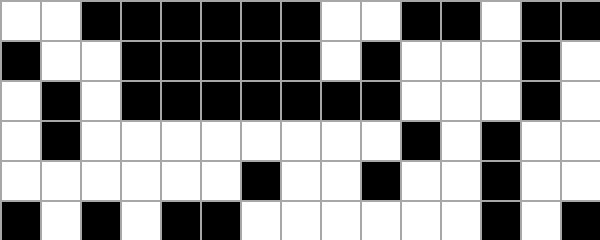[["white", "white", "black", "black", "black", "black", "black", "black", "white", "white", "black", "black", "white", "black", "black"], ["black", "white", "white", "black", "black", "black", "black", "black", "white", "black", "white", "white", "white", "black", "white"], ["white", "black", "white", "black", "black", "black", "black", "black", "black", "black", "white", "white", "white", "black", "white"], ["white", "black", "white", "white", "white", "white", "white", "white", "white", "white", "black", "white", "black", "white", "white"], ["white", "white", "white", "white", "white", "white", "black", "white", "white", "black", "white", "white", "black", "white", "white"], ["black", "white", "black", "white", "black", "black", "white", "white", "white", "white", "white", "white", "black", "white", "black"]]